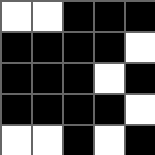[["white", "white", "black", "black", "black"], ["black", "black", "black", "black", "white"], ["black", "black", "black", "white", "black"], ["black", "black", "black", "black", "white"], ["white", "white", "black", "white", "black"]]